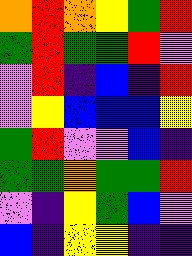[["orange", "red", "orange", "yellow", "green", "red"], ["green", "red", "green", "green", "red", "violet"], ["violet", "red", "indigo", "blue", "indigo", "red"], ["violet", "yellow", "blue", "blue", "blue", "yellow"], ["green", "red", "violet", "violet", "blue", "indigo"], ["green", "green", "orange", "green", "green", "red"], ["violet", "indigo", "yellow", "green", "blue", "violet"], ["blue", "indigo", "yellow", "yellow", "indigo", "indigo"]]